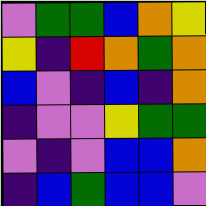[["violet", "green", "green", "blue", "orange", "yellow"], ["yellow", "indigo", "red", "orange", "green", "orange"], ["blue", "violet", "indigo", "blue", "indigo", "orange"], ["indigo", "violet", "violet", "yellow", "green", "green"], ["violet", "indigo", "violet", "blue", "blue", "orange"], ["indigo", "blue", "green", "blue", "blue", "violet"]]